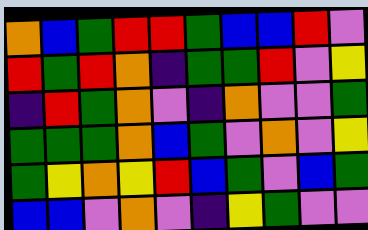[["orange", "blue", "green", "red", "red", "green", "blue", "blue", "red", "violet"], ["red", "green", "red", "orange", "indigo", "green", "green", "red", "violet", "yellow"], ["indigo", "red", "green", "orange", "violet", "indigo", "orange", "violet", "violet", "green"], ["green", "green", "green", "orange", "blue", "green", "violet", "orange", "violet", "yellow"], ["green", "yellow", "orange", "yellow", "red", "blue", "green", "violet", "blue", "green"], ["blue", "blue", "violet", "orange", "violet", "indigo", "yellow", "green", "violet", "violet"]]